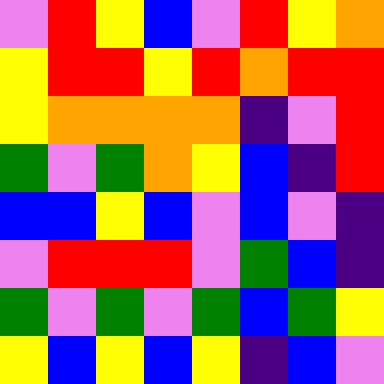[["violet", "red", "yellow", "blue", "violet", "red", "yellow", "orange"], ["yellow", "red", "red", "yellow", "red", "orange", "red", "red"], ["yellow", "orange", "orange", "orange", "orange", "indigo", "violet", "red"], ["green", "violet", "green", "orange", "yellow", "blue", "indigo", "red"], ["blue", "blue", "yellow", "blue", "violet", "blue", "violet", "indigo"], ["violet", "red", "red", "red", "violet", "green", "blue", "indigo"], ["green", "violet", "green", "violet", "green", "blue", "green", "yellow"], ["yellow", "blue", "yellow", "blue", "yellow", "indigo", "blue", "violet"]]